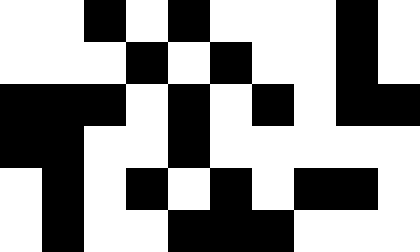[["white", "white", "black", "white", "black", "white", "white", "white", "black", "white"], ["white", "white", "white", "black", "white", "black", "white", "white", "black", "white"], ["black", "black", "black", "white", "black", "white", "black", "white", "black", "black"], ["black", "black", "white", "white", "black", "white", "white", "white", "white", "white"], ["white", "black", "white", "black", "white", "black", "white", "black", "black", "white"], ["white", "black", "white", "white", "black", "black", "black", "white", "white", "white"]]